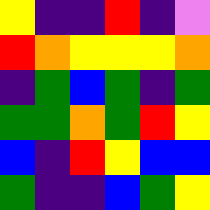[["yellow", "indigo", "indigo", "red", "indigo", "violet"], ["red", "orange", "yellow", "yellow", "yellow", "orange"], ["indigo", "green", "blue", "green", "indigo", "green"], ["green", "green", "orange", "green", "red", "yellow"], ["blue", "indigo", "red", "yellow", "blue", "blue"], ["green", "indigo", "indigo", "blue", "green", "yellow"]]